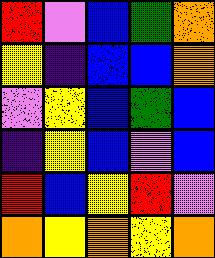[["red", "violet", "blue", "green", "orange"], ["yellow", "indigo", "blue", "blue", "orange"], ["violet", "yellow", "blue", "green", "blue"], ["indigo", "yellow", "blue", "violet", "blue"], ["red", "blue", "yellow", "red", "violet"], ["orange", "yellow", "orange", "yellow", "orange"]]